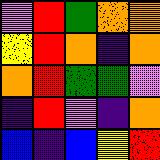[["violet", "red", "green", "orange", "orange"], ["yellow", "red", "orange", "indigo", "orange"], ["orange", "red", "green", "green", "violet"], ["indigo", "red", "violet", "indigo", "orange"], ["blue", "indigo", "blue", "yellow", "red"]]